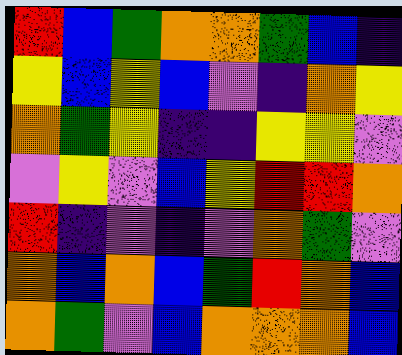[["red", "blue", "green", "orange", "orange", "green", "blue", "indigo"], ["yellow", "blue", "yellow", "blue", "violet", "indigo", "orange", "yellow"], ["orange", "green", "yellow", "indigo", "indigo", "yellow", "yellow", "violet"], ["violet", "yellow", "violet", "blue", "yellow", "red", "red", "orange"], ["red", "indigo", "violet", "indigo", "violet", "orange", "green", "violet"], ["orange", "blue", "orange", "blue", "green", "red", "orange", "blue"], ["orange", "green", "violet", "blue", "orange", "orange", "orange", "blue"]]